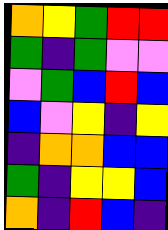[["orange", "yellow", "green", "red", "red"], ["green", "indigo", "green", "violet", "violet"], ["violet", "green", "blue", "red", "blue"], ["blue", "violet", "yellow", "indigo", "yellow"], ["indigo", "orange", "orange", "blue", "blue"], ["green", "indigo", "yellow", "yellow", "blue"], ["orange", "indigo", "red", "blue", "indigo"]]